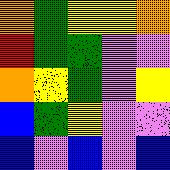[["orange", "green", "yellow", "yellow", "orange"], ["red", "green", "green", "violet", "violet"], ["orange", "yellow", "green", "violet", "yellow"], ["blue", "green", "yellow", "violet", "violet"], ["blue", "violet", "blue", "violet", "blue"]]